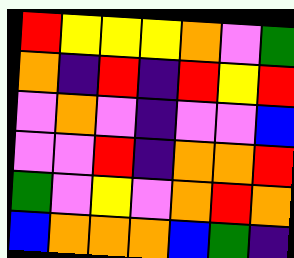[["red", "yellow", "yellow", "yellow", "orange", "violet", "green"], ["orange", "indigo", "red", "indigo", "red", "yellow", "red"], ["violet", "orange", "violet", "indigo", "violet", "violet", "blue"], ["violet", "violet", "red", "indigo", "orange", "orange", "red"], ["green", "violet", "yellow", "violet", "orange", "red", "orange"], ["blue", "orange", "orange", "orange", "blue", "green", "indigo"]]